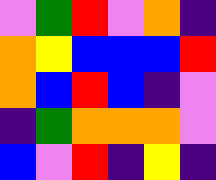[["violet", "green", "red", "violet", "orange", "indigo"], ["orange", "yellow", "blue", "blue", "blue", "red"], ["orange", "blue", "red", "blue", "indigo", "violet"], ["indigo", "green", "orange", "orange", "orange", "violet"], ["blue", "violet", "red", "indigo", "yellow", "indigo"]]